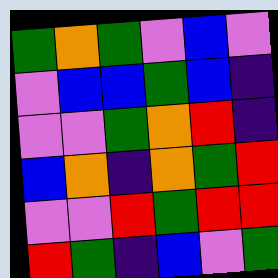[["green", "orange", "green", "violet", "blue", "violet"], ["violet", "blue", "blue", "green", "blue", "indigo"], ["violet", "violet", "green", "orange", "red", "indigo"], ["blue", "orange", "indigo", "orange", "green", "red"], ["violet", "violet", "red", "green", "red", "red"], ["red", "green", "indigo", "blue", "violet", "green"]]